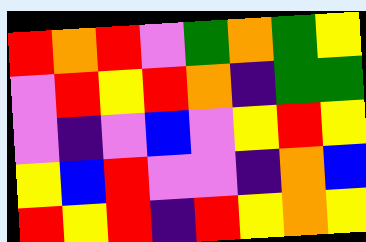[["red", "orange", "red", "violet", "green", "orange", "green", "yellow"], ["violet", "red", "yellow", "red", "orange", "indigo", "green", "green"], ["violet", "indigo", "violet", "blue", "violet", "yellow", "red", "yellow"], ["yellow", "blue", "red", "violet", "violet", "indigo", "orange", "blue"], ["red", "yellow", "red", "indigo", "red", "yellow", "orange", "yellow"]]